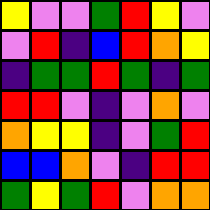[["yellow", "violet", "violet", "green", "red", "yellow", "violet"], ["violet", "red", "indigo", "blue", "red", "orange", "yellow"], ["indigo", "green", "green", "red", "green", "indigo", "green"], ["red", "red", "violet", "indigo", "violet", "orange", "violet"], ["orange", "yellow", "yellow", "indigo", "violet", "green", "red"], ["blue", "blue", "orange", "violet", "indigo", "red", "red"], ["green", "yellow", "green", "red", "violet", "orange", "orange"]]